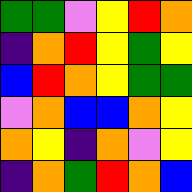[["green", "green", "violet", "yellow", "red", "orange"], ["indigo", "orange", "red", "yellow", "green", "yellow"], ["blue", "red", "orange", "yellow", "green", "green"], ["violet", "orange", "blue", "blue", "orange", "yellow"], ["orange", "yellow", "indigo", "orange", "violet", "yellow"], ["indigo", "orange", "green", "red", "orange", "blue"]]